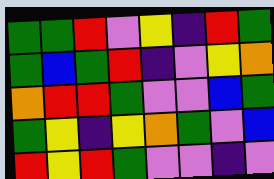[["green", "green", "red", "violet", "yellow", "indigo", "red", "green"], ["green", "blue", "green", "red", "indigo", "violet", "yellow", "orange"], ["orange", "red", "red", "green", "violet", "violet", "blue", "green"], ["green", "yellow", "indigo", "yellow", "orange", "green", "violet", "blue"], ["red", "yellow", "red", "green", "violet", "violet", "indigo", "violet"]]